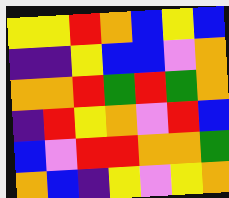[["yellow", "yellow", "red", "orange", "blue", "yellow", "blue"], ["indigo", "indigo", "yellow", "blue", "blue", "violet", "orange"], ["orange", "orange", "red", "green", "red", "green", "orange"], ["indigo", "red", "yellow", "orange", "violet", "red", "blue"], ["blue", "violet", "red", "red", "orange", "orange", "green"], ["orange", "blue", "indigo", "yellow", "violet", "yellow", "orange"]]